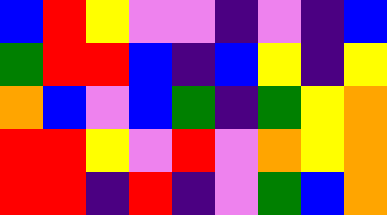[["blue", "red", "yellow", "violet", "violet", "indigo", "violet", "indigo", "blue"], ["green", "red", "red", "blue", "indigo", "blue", "yellow", "indigo", "yellow"], ["orange", "blue", "violet", "blue", "green", "indigo", "green", "yellow", "orange"], ["red", "red", "yellow", "violet", "red", "violet", "orange", "yellow", "orange"], ["red", "red", "indigo", "red", "indigo", "violet", "green", "blue", "orange"]]